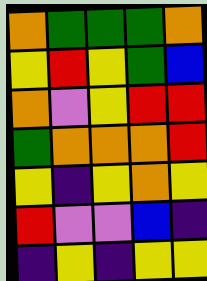[["orange", "green", "green", "green", "orange"], ["yellow", "red", "yellow", "green", "blue"], ["orange", "violet", "yellow", "red", "red"], ["green", "orange", "orange", "orange", "red"], ["yellow", "indigo", "yellow", "orange", "yellow"], ["red", "violet", "violet", "blue", "indigo"], ["indigo", "yellow", "indigo", "yellow", "yellow"]]